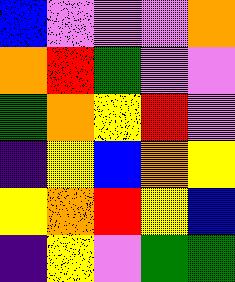[["blue", "violet", "violet", "violet", "orange"], ["orange", "red", "green", "violet", "violet"], ["green", "orange", "yellow", "red", "violet"], ["indigo", "yellow", "blue", "orange", "yellow"], ["yellow", "orange", "red", "yellow", "blue"], ["indigo", "yellow", "violet", "green", "green"]]